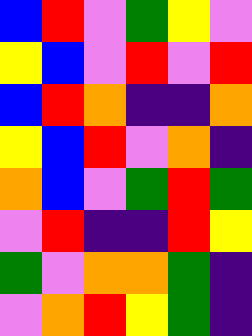[["blue", "red", "violet", "green", "yellow", "violet"], ["yellow", "blue", "violet", "red", "violet", "red"], ["blue", "red", "orange", "indigo", "indigo", "orange"], ["yellow", "blue", "red", "violet", "orange", "indigo"], ["orange", "blue", "violet", "green", "red", "green"], ["violet", "red", "indigo", "indigo", "red", "yellow"], ["green", "violet", "orange", "orange", "green", "indigo"], ["violet", "orange", "red", "yellow", "green", "indigo"]]